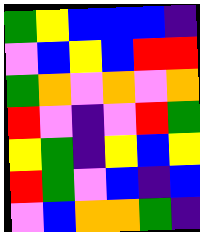[["green", "yellow", "blue", "blue", "blue", "indigo"], ["violet", "blue", "yellow", "blue", "red", "red"], ["green", "orange", "violet", "orange", "violet", "orange"], ["red", "violet", "indigo", "violet", "red", "green"], ["yellow", "green", "indigo", "yellow", "blue", "yellow"], ["red", "green", "violet", "blue", "indigo", "blue"], ["violet", "blue", "orange", "orange", "green", "indigo"]]